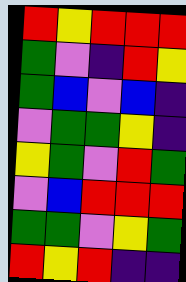[["red", "yellow", "red", "red", "red"], ["green", "violet", "indigo", "red", "yellow"], ["green", "blue", "violet", "blue", "indigo"], ["violet", "green", "green", "yellow", "indigo"], ["yellow", "green", "violet", "red", "green"], ["violet", "blue", "red", "red", "red"], ["green", "green", "violet", "yellow", "green"], ["red", "yellow", "red", "indigo", "indigo"]]